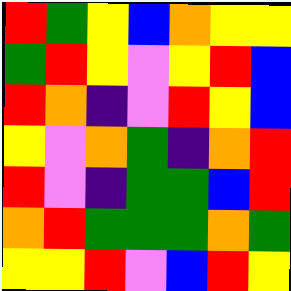[["red", "green", "yellow", "blue", "orange", "yellow", "yellow"], ["green", "red", "yellow", "violet", "yellow", "red", "blue"], ["red", "orange", "indigo", "violet", "red", "yellow", "blue"], ["yellow", "violet", "orange", "green", "indigo", "orange", "red"], ["red", "violet", "indigo", "green", "green", "blue", "red"], ["orange", "red", "green", "green", "green", "orange", "green"], ["yellow", "yellow", "red", "violet", "blue", "red", "yellow"]]